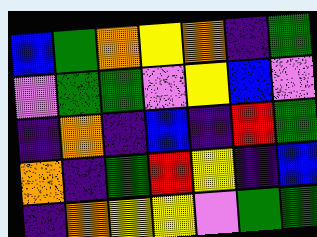[["blue", "green", "orange", "yellow", "orange", "indigo", "green"], ["violet", "green", "green", "violet", "yellow", "blue", "violet"], ["indigo", "orange", "indigo", "blue", "indigo", "red", "green"], ["orange", "indigo", "green", "red", "yellow", "indigo", "blue"], ["indigo", "orange", "yellow", "yellow", "violet", "green", "green"]]